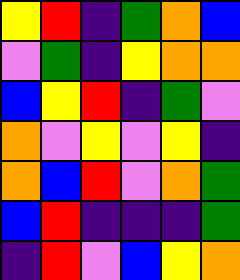[["yellow", "red", "indigo", "green", "orange", "blue"], ["violet", "green", "indigo", "yellow", "orange", "orange"], ["blue", "yellow", "red", "indigo", "green", "violet"], ["orange", "violet", "yellow", "violet", "yellow", "indigo"], ["orange", "blue", "red", "violet", "orange", "green"], ["blue", "red", "indigo", "indigo", "indigo", "green"], ["indigo", "red", "violet", "blue", "yellow", "orange"]]